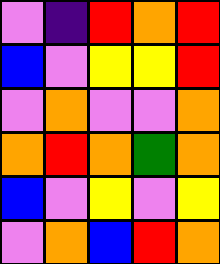[["violet", "indigo", "red", "orange", "red"], ["blue", "violet", "yellow", "yellow", "red"], ["violet", "orange", "violet", "violet", "orange"], ["orange", "red", "orange", "green", "orange"], ["blue", "violet", "yellow", "violet", "yellow"], ["violet", "orange", "blue", "red", "orange"]]